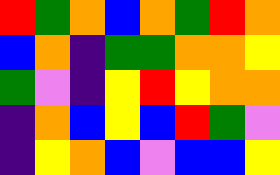[["red", "green", "orange", "blue", "orange", "green", "red", "orange"], ["blue", "orange", "indigo", "green", "green", "orange", "orange", "yellow"], ["green", "violet", "indigo", "yellow", "red", "yellow", "orange", "orange"], ["indigo", "orange", "blue", "yellow", "blue", "red", "green", "violet"], ["indigo", "yellow", "orange", "blue", "violet", "blue", "blue", "yellow"]]